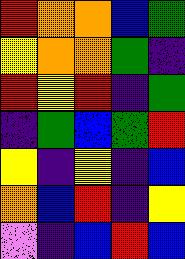[["red", "orange", "orange", "blue", "green"], ["yellow", "orange", "orange", "green", "indigo"], ["red", "yellow", "red", "indigo", "green"], ["indigo", "green", "blue", "green", "red"], ["yellow", "indigo", "yellow", "indigo", "blue"], ["orange", "blue", "red", "indigo", "yellow"], ["violet", "indigo", "blue", "red", "blue"]]